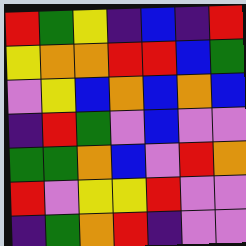[["red", "green", "yellow", "indigo", "blue", "indigo", "red"], ["yellow", "orange", "orange", "red", "red", "blue", "green"], ["violet", "yellow", "blue", "orange", "blue", "orange", "blue"], ["indigo", "red", "green", "violet", "blue", "violet", "violet"], ["green", "green", "orange", "blue", "violet", "red", "orange"], ["red", "violet", "yellow", "yellow", "red", "violet", "violet"], ["indigo", "green", "orange", "red", "indigo", "violet", "violet"]]